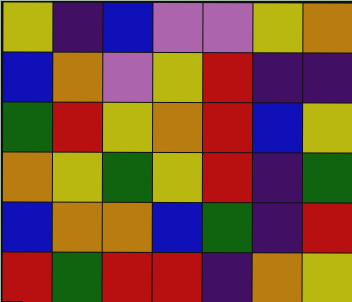[["yellow", "indigo", "blue", "violet", "violet", "yellow", "orange"], ["blue", "orange", "violet", "yellow", "red", "indigo", "indigo"], ["green", "red", "yellow", "orange", "red", "blue", "yellow"], ["orange", "yellow", "green", "yellow", "red", "indigo", "green"], ["blue", "orange", "orange", "blue", "green", "indigo", "red"], ["red", "green", "red", "red", "indigo", "orange", "yellow"]]